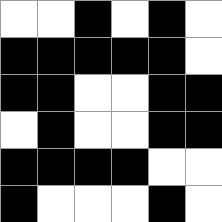[["white", "white", "black", "white", "black", "white"], ["black", "black", "black", "black", "black", "white"], ["black", "black", "white", "white", "black", "black"], ["white", "black", "white", "white", "black", "black"], ["black", "black", "black", "black", "white", "white"], ["black", "white", "white", "white", "black", "white"]]